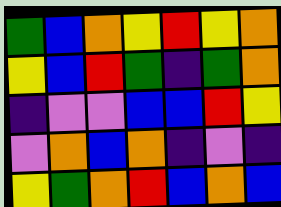[["green", "blue", "orange", "yellow", "red", "yellow", "orange"], ["yellow", "blue", "red", "green", "indigo", "green", "orange"], ["indigo", "violet", "violet", "blue", "blue", "red", "yellow"], ["violet", "orange", "blue", "orange", "indigo", "violet", "indigo"], ["yellow", "green", "orange", "red", "blue", "orange", "blue"]]